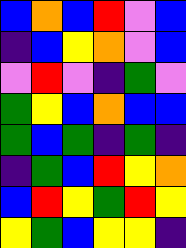[["blue", "orange", "blue", "red", "violet", "blue"], ["indigo", "blue", "yellow", "orange", "violet", "blue"], ["violet", "red", "violet", "indigo", "green", "violet"], ["green", "yellow", "blue", "orange", "blue", "blue"], ["green", "blue", "green", "indigo", "green", "indigo"], ["indigo", "green", "blue", "red", "yellow", "orange"], ["blue", "red", "yellow", "green", "red", "yellow"], ["yellow", "green", "blue", "yellow", "yellow", "indigo"]]